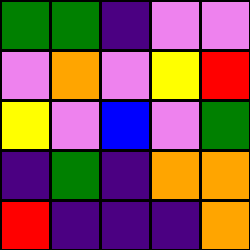[["green", "green", "indigo", "violet", "violet"], ["violet", "orange", "violet", "yellow", "red"], ["yellow", "violet", "blue", "violet", "green"], ["indigo", "green", "indigo", "orange", "orange"], ["red", "indigo", "indigo", "indigo", "orange"]]